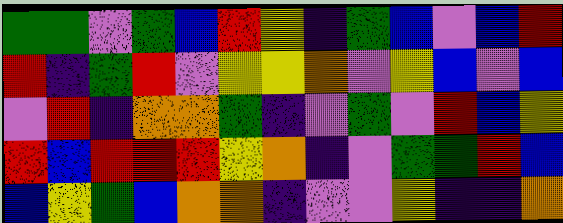[["green", "green", "violet", "green", "blue", "red", "yellow", "indigo", "green", "blue", "violet", "blue", "red"], ["red", "indigo", "green", "red", "violet", "yellow", "yellow", "orange", "violet", "yellow", "blue", "violet", "blue"], ["violet", "red", "indigo", "orange", "orange", "green", "indigo", "violet", "green", "violet", "red", "blue", "yellow"], ["red", "blue", "red", "red", "red", "yellow", "orange", "indigo", "violet", "green", "green", "red", "blue"], ["blue", "yellow", "green", "blue", "orange", "orange", "indigo", "violet", "violet", "yellow", "indigo", "indigo", "orange"]]